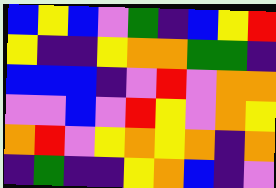[["blue", "yellow", "blue", "violet", "green", "indigo", "blue", "yellow", "red"], ["yellow", "indigo", "indigo", "yellow", "orange", "orange", "green", "green", "indigo"], ["blue", "blue", "blue", "indigo", "violet", "red", "violet", "orange", "orange"], ["violet", "violet", "blue", "violet", "red", "yellow", "violet", "orange", "yellow"], ["orange", "red", "violet", "yellow", "orange", "yellow", "orange", "indigo", "orange"], ["indigo", "green", "indigo", "indigo", "yellow", "orange", "blue", "indigo", "violet"]]